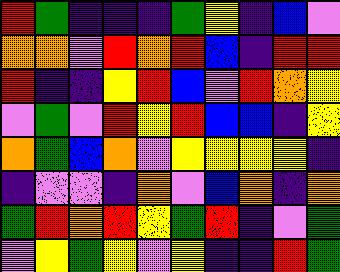[["red", "green", "indigo", "indigo", "indigo", "green", "yellow", "indigo", "blue", "violet"], ["orange", "orange", "violet", "red", "orange", "red", "blue", "indigo", "red", "red"], ["red", "indigo", "indigo", "yellow", "red", "blue", "violet", "red", "orange", "yellow"], ["violet", "green", "violet", "red", "yellow", "red", "blue", "blue", "indigo", "yellow"], ["orange", "green", "blue", "orange", "violet", "yellow", "yellow", "yellow", "yellow", "indigo"], ["indigo", "violet", "violet", "indigo", "orange", "violet", "blue", "orange", "indigo", "orange"], ["green", "red", "orange", "red", "yellow", "green", "red", "indigo", "violet", "green"], ["violet", "yellow", "green", "yellow", "violet", "yellow", "indigo", "indigo", "red", "green"]]